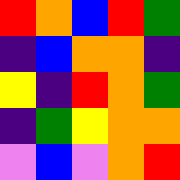[["red", "orange", "blue", "red", "green"], ["indigo", "blue", "orange", "orange", "indigo"], ["yellow", "indigo", "red", "orange", "green"], ["indigo", "green", "yellow", "orange", "orange"], ["violet", "blue", "violet", "orange", "red"]]